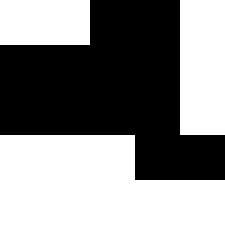[["white", "white", "black", "black", "white"], ["black", "black", "black", "black", "white"], ["black", "black", "black", "black", "white"], ["white", "white", "white", "black", "black"], ["white", "white", "white", "white", "white"]]